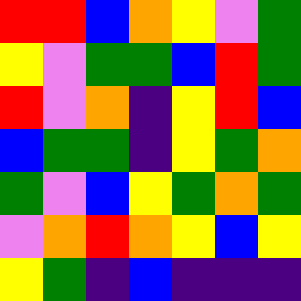[["red", "red", "blue", "orange", "yellow", "violet", "green"], ["yellow", "violet", "green", "green", "blue", "red", "green"], ["red", "violet", "orange", "indigo", "yellow", "red", "blue"], ["blue", "green", "green", "indigo", "yellow", "green", "orange"], ["green", "violet", "blue", "yellow", "green", "orange", "green"], ["violet", "orange", "red", "orange", "yellow", "blue", "yellow"], ["yellow", "green", "indigo", "blue", "indigo", "indigo", "indigo"]]